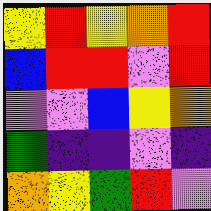[["yellow", "red", "yellow", "orange", "red"], ["blue", "red", "red", "violet", "red"], ["violet", "violet", "blue", "yellow", "orange"], ["green", "indigo", "indigo", "violet", "indigo"], ["orange", "yellow", "green", "red", "violet"]]